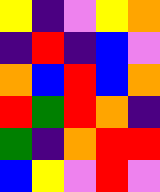[["yellow", "indigo", "violet", "yellow", "orange"], ["indigo", "red", "indigo", "blue", "violet"], ["orange", "blue", "red", "blue", "orange"], ["red", "green", "red", "orange", "indigo"], ["green", "indigo", "orange", "red", "red"], ["blue", "yellow", "violet", "red", "violet"]]